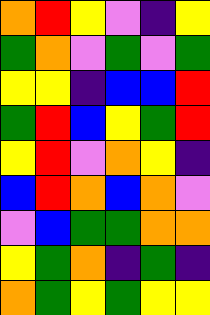[["orange", "red", "yellow", "violet", "indigo", "yellow"], ["green", "orange", "violet", "green", "violet", "green"], ["yellow", "yellow", "indigo", "blue", "blue", "red"], ["green", "red", "blue", "yellow", "green", "red"], ["yellow", "red", "violet", "orange", "yellow", "indigo"], ["blue", "red", "orange", "blue", "orange", "violet"], ["violet", "blue", "green", "green", "orange", "orange"], ["yellow", "green", "orange", "indigo", "green", "indigo"], ["orange", "green", "yellow", "green", "yellow", "yellow"]]